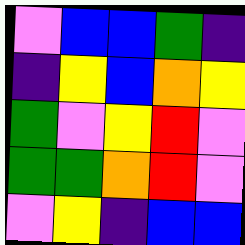[["violet", "blue", "blue", "green", "indigo"], ["indigo", "yellow", "blue", "orange", "yellow"], ["green", "violet", "yellow", "red", "violet"], ["green", "green", "orange", "red", "violet"], ["violet", "yellow", "indigo", "blue", "blue"]]